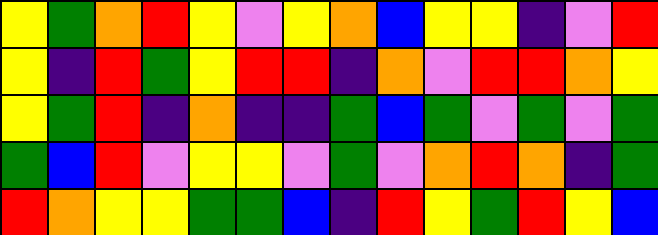[["yellow", "green", "orange", "red", "yellow", "violet", "yellow", "orange", "blue", "yellow", "yellow", "indigo", "violet", "red"], ["yellow", "indigo", "red", "green", "yellow", "red", "red", "indigo", "orange", "violet", "red", "red", "orange", "yellow"], ["yellow", "green", "red", "indigo", "orange", "indigo", "indigo", "green", "blue", "green", "violet", "green", "violet", "green"], ["green", "blue", "red", "violet", "yellow", "yellow", "violet", "green", "violet", "orange", "red", "orange", "indigo", "green"], ["red", "orange", "yellow", "yellow", "green", "green", "blue", "indigo", "red", "yellow", "green", "red", "yellow", "blue"]]